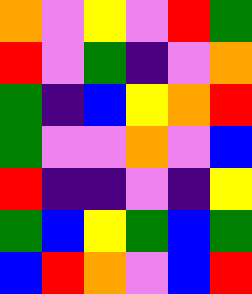[["orange", "violet", "yellow", "violet", "red", "green"], ["red", "violet", "green", "indigo", "violet", "orange"], ["green", "indigo", "blue", "yellow", "orange", "red"], ["green", "violet", "violet", "orange", "violet", "blue"], ["red", "indigo", "indigo", "violet", "indigo", "yellow"], ["green", "blue", "yellow", "green", "blue", "green"], ["blue", "red", "orange", "violet", "blue", "red"]]